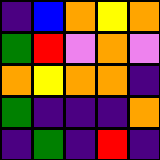[["indigo", "blue", "orange", "yellow", "orange"], ["green", "red", "violet", "orange", "violet"], ["orange", "yellow", "orange", "orange", "indigo"], ["green", "indigo", "indigo", "indigo", "orange"], ["indigo", "green", "indigo", "red", "indigo"]]